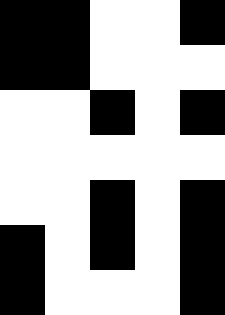[["black", "black", "white", "white", "black"], ["black", "black", "white", "white", "white"], ["white", "white", "black", "white", "black"], ["white", "white", "white", "white", "white"], ["white", "white", "black", "white", "black"], ["black", "white", "black", "white", "black"], ["black", "white", "white", "white", "black"]]